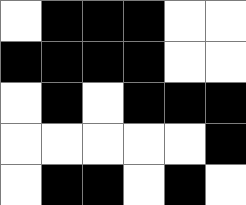[["white", "black", "black", "black", "white", "white"], ["black", "black", "black", "black", "white", "white"], ["white", "black", "white", "black", "black", "black"], ["white", "white", "white", "white", "white", "black"], ["white", "black", "black", "white", "black", "white"]]